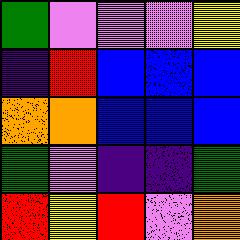[["green", "violet", "violet", "violet", "yellow"], ["indigo", "red", "blue", "blue", "blue"], ["orange", "orange", "blue", "blue", "blue"], ["green", "violet", "indigo", "indigo", "green"], ["red", "yellow", "red", "violet", "orange"]]